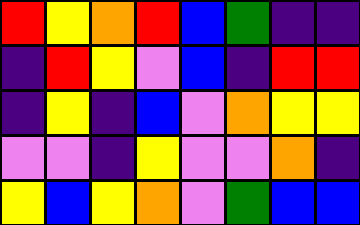[["red", "yellow", "orange", "red", "blue", "green", "indigo", "indigo"], ["indigo", "red", "yellow", "violet", "blue", "indigo", "red", "red"], ["indigo", "yellow", "indigo", "blue", "violet", "orange", "yellow", "yellow"], ["violet", "violet", "indigo", "yellow", "violet", "violet", "orange", "indigo"], ["yellow", "blue", "yellow", "orange", "violet", "green", "blue", "blue"]]